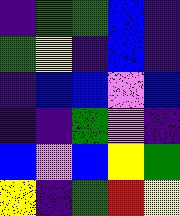[["indigo", "green", "green", "blue", "indigo"], ["green", "yellow", "indigo", "blue", "indigo"], ["indigo", "blue", "blue", "violet", "blue"], ["indigo", "indigo", "green", "violet", "indigo"], ["blue", "violet", "blue", "yellow", "green"], ["yellow", "indigo", "green", "red", "yellow"]]